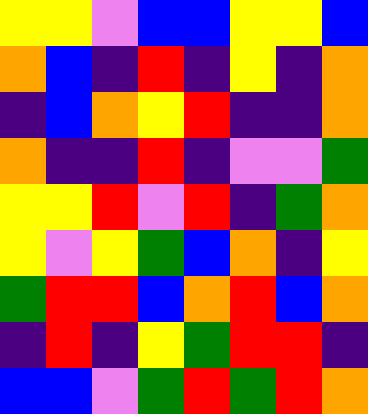[["yellow", "yellow", "violet", "blue", "blue", "yellow", "yellow", "blue"], ["orange", "blue", "indigo", "red", "indigo", "yellow", "indigo", "orange"], ["indigo", "blue", "orange", "yellow", "red", "indigo", "indigo", "orange"], ["orange", "indigo", "indigo", "red", "indigo", "violet", "violet", "green"], ["yellow", "yellow", "red", "violet", "red", "indigo", "green", "orange"], ["yellow", "violet", "yellow", "green", "blue", "orange", "indigo", "yellow"], ["green", "red", "red", "blue", "orange", "red", "blue", "orange"], ["indigo", "red", "indigo", "yellow", "green", "red", "red", "indigo"], ["blue", "blue", "violet", "green", "red", "green", "red", "orange"]]